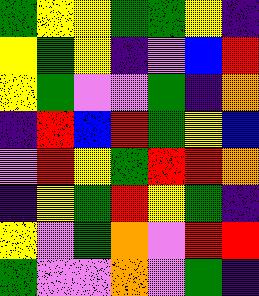[["green", "yellow", "yellow", "green", "green", "yellow", "indigo"], ["yellow", "green", "yellow", "indigo", "violet", "blue", "red"], ["yellow", "green", "violet", "violet", "green", "indigo", "orange"], ["indigo", "red", "blue", "red", "green", "yellow", "blue"], ["violet", "red", "yellow", "green", "red", "red", "orange"], ["indigo", "yellow", "green", "red", "yellow", "green", "indigo"], ["yellow", "violet", "green", "orange", "violet", "red", "red"], ["green", "violet", "violet", "orange", "violet", "green", "indigo"]]